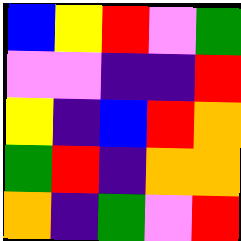[["blue", "yellow", "red", "violet", "green"], ["violet", "violet", "indigo", "indigo", "red"], ["yellow", "indigo", "blue", "red", "orange"], ["green", "red", "indigo", "orange", "orange"], ["orange", "indigo", "green", "violet", "red"]]